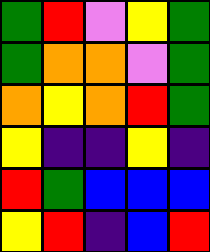[["green", "red", "violet", "yellow", "green"], ["green", "orange", "orange", "violet", "green"], ["orange", "yellow", "orange", "red", "green"], ["yellow", "indigo", "indigo", "yellow", "indigo"], ["red", "green", "blue", "blue", "blue"], ["yellow", "red", "indigo", "blue", "red"]]